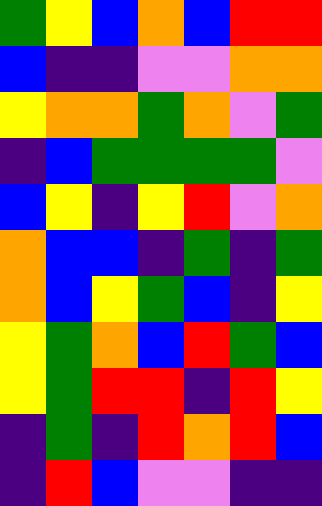[["green", "yellow", "blue", "orange", "blue", "red", "red"], ["blue", "indigo", "indigo", "violet", "violet", "orange", "orange"], ["yellow", "orange", "orange", "green", "orange", "violet", "green"], ["indigo", "blue", "green", "green", "green", "green", "violet"], ["blue", "yellow", "indigo", "yellow", "red", "violet", "orange"], ["orange", "blue", "blue", "indigo", "green", "indigo", "green"], ["orange", "blue", "yellow", "green", "blue", "indigo", "yellow"], ["yellow", "green", "orange", "blue", "red", "green", "blue"], ["yellow", "green", "red", "red", "indigo", "red", "yellow"], ["indigo", "green", "indigo", "red", "orange", "red", "blue"], ["indigo", "red", "blue", "violet", "violet", "indigo", "indigo"]]